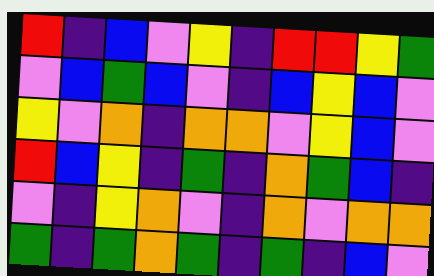[["red", "indigo", "blue", "violet", "yellow", "indigo", "red", "red", "yellow", "green"], ["violet", "blue", "green", "blue", "violet", "indigo", "blue", "yellow", "blue", "violet"], ["yellow", "violet", "orange", "indigo", "orange", "orange", "violet", "yellow", "blue", "violet"], ["red", "blue", "yellow", "indigo", "green", "indigo", "orange", "green", "blue", "indigo"], ["violet", "indigo", "yellow", "orange", "violet", "indigo", "orange", "violet", "orange", "orange"], ["green", "indigo", "green", "orange", "green", "indigo", "green", "indigo", "blue", "violet"]]